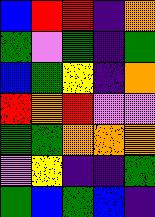[["blue", "red", "red", "indigo", "orange"], ["green", "violet", "green", "indigo", "green"], ["blue", "green", "yellow", "indigo", "orange"], ["red", "orange", "red", "violet", "violet"], ["green", "green", "orange", "orange", "orange"], ["violet", "yellow", "indigo", "indigo", "green"], ["green", "blue", "green", "blue", "indigo"]]